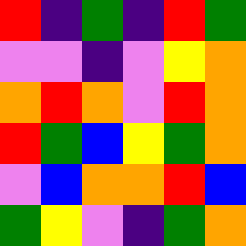[["red", "indigo", "green", "indigo", "red", "green"], ["violet", "violet", "indigo", "violet", "yellow", "orange"], ["orange", "red", "orange", "violet", "red", "orange"], ["red", "green", "blue", "yellow", "green", "orange"], ["violet", "blue", "orange", "orange", "red", "blue"], ["green", "yellow", "violet", "indigo", "green", "orange"]]